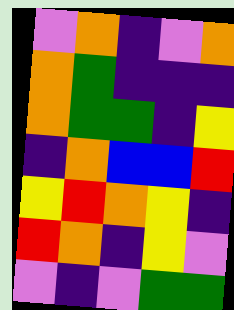[["violet", "orange", "indigo", "violet", "orange"], ["orange", "green", "indigo", "indigo", "indigo"], ["orange", "green", "green", "indigo", "yellow"], ["indigo", "orange", "blue", "blue", "red"], ["yellow", "red", "orange", "yellow", "indigo"], ["red", "orange", "indigo", "yellow", "violet"], ["violet", "indigo", "violet", "green", "green"]]